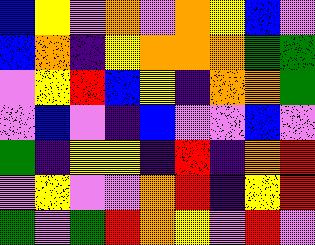[["blue", "yellow", "violet", "orange", "violet", "orange", "yellow", "blue", "violet"], ["blue", "orange", "indigo", "yellow", "orange", "orange", "orange", "green", "green"], ["violet", "yellow", "red", "blue", "yellow", "indigo", "orange", "orange", "green"], ["violet", "blue", "violet", "indigo", "blue", "violet", "violet", "blue", "violet"], ["green", "indigo", "yellow", "yellow", "indigo", "red", "indigo", "orange", "red"], ["violet", "yellow", "violet", "violet", "orange", "red", "indigo", "yellow", "red"], ["green", "violet", "green", "red", "orange", "yellow", "violet", "red", "violet"]]